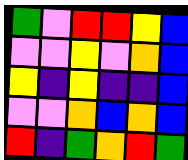[["green", "violet", "red", "red", "yellow", "blue"], ["violet", "violet", "yellow", "violet", "orange", "blue"], ["yellow", "indigo", "yellow", "indigo", "indigo", "blue"], ["violet", "violet", "orange", "blue", "orange", "blue"], ["red", "indigo", "green", "orange", "red", "green"]]